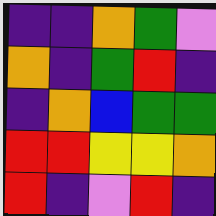[["indigo", "indigo", "orange", "green", "violet"], ["orange", "indigo", "green", "red", "indigo"], ["indigo", "orange", "blue", "green", "green"], ["red", "red", "yellow", "yellow", "orange"], ["red", "indigo", "violet", "red", "indigo"]]